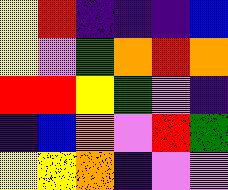[["yellow", "red", "indigo", "indigo", "indigo", "blue"], ["yellow", "violet", "green", "orange", "red", "orange"], ["red", "red", "yellow", "green", "violet", "indigo"], ["indigo", "blue", "orange", "violet", "red", "green"], ["yellow", "yellow", "orange", "indigo", "violet", "violet"]]